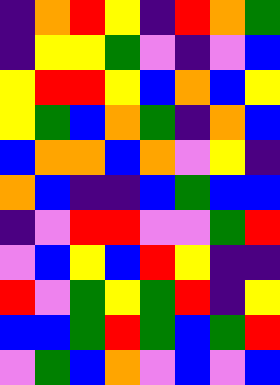[["indigo", "orange", "red", "yellow", "indigo", "red", "orange", "green"], ["indigo", "yellow", "yellow", "green", "violet", "indigo", "violet", "blue"], ["yellow", "red", "red", "yellow", "blue", "orange", "blue", "yellow"], ["yellow", "green", "blue", "orange", "green", "indigo", "orange", "blue"], ["blue", "orange", "orange", "blue", "orange", "violet", "yellow", "indigo"], ["orange", "blue", "indigo", "indigo", "blue", "green", "blue", "blue"], ["indigo", "violet", "red", "red", "violet", "violet", "green", "red"], ["violet", "blue", "yellow", "blue", "red", "yellow", "indigo", "indigo"], ["red", "violet", "green", "yellow", "green", "red", "indigo", "yellow"], ["blue", "blue", "green", "red", "green", "blue", "green", "red"], ["violet", "green", "blue", "orange", "violet", "blue", "violet", "blue"]]